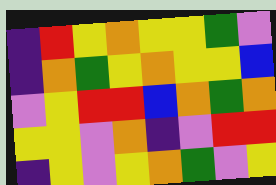[["indigo", "red", "yellow", "orange", "yellow", "yellow", "green", "violet"], ["indigo", "orange", "green", "yellow", "orange", "yellow", "yellow", "blue"], ["violet", "yellow", "red", "red", "blue", "orange", "green", "orange"], ["yellow", "yellow", "violet", "orange", "indigo", "violet", "red", "red"], ["indigo", "yellow", "violet", "yellow", "orange", "green", "violet", "yellow"]]